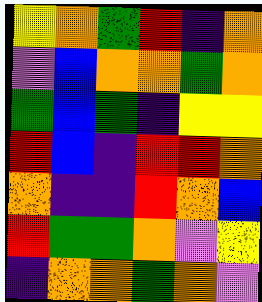[["yellow", "orange", "green", "red", "indigo", "orange"], ["violet", "blue", "orange", "orange", "green", "orange"], ["green", "blue", "green", "indigo", "yellow", "yellow"], ["red", "blue", "indigo", "red", "red", "orange"], ["orange", "indigo", "indigo", "red", "orange", "blue"], ["red", "green", "green", "orange", "violet", "yellow"], ["indigo", "orange", "orange", "green", "orange", "violet"]]